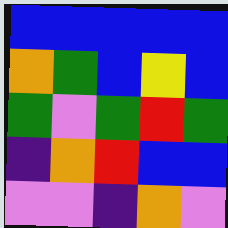[["blue", "blue", "blue", "blue", "blue"], ["orange", "green", "blue", "yellow", "blue"], ["green", "violet", "green", "red", "green"], ["indigo", "orange", "red", "blue", "blue"], ["violet", "violet", "indigo", "orange", "violet"]]